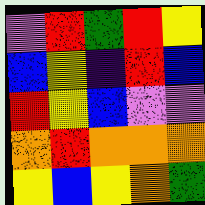[["violet", "red", "green", "red", "yellow"], ["blue", "yellow", "indigo", "red", "blue"], ["red", "yellow", "blue", "violet", "violet"], ["orange", "red", "orange", "orange", "orange"], ["yellow", "blue", "yellow", "orange", "green"]]